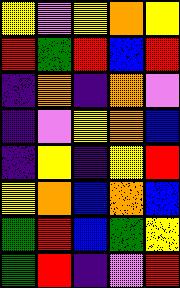[["yellow", "violet", "yellow", "orange", "yellow"], ["red", "green", "red", "blue", "red"], ["indigo", "orange", "indigo", "orange", "violet"], ["indigo", "violet", "yellow", "orange", "blue"], ["indigo", "yellow", "indigo", "yellow", "red"], ["yellow", "orange", "blue", "orange", "blue"], ["green", "red", "blue", "green", "yellow"], ["green", "red", "indigo", "violet", "red"]]